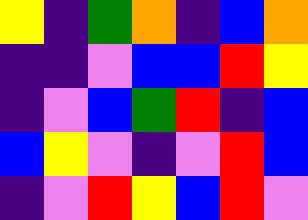[["yellow", "indigo", "green", "orange", "indigo", "blue", "orange"], ["indigo", "indigo", "violet", "blue", "blue", "red", "yellow"], ["indigo", "violet", "blue", "green", "red", "indigo", "blue"], ["blue", "yellow", "violet", "indigo", "violet", "red", "blue"], ["indigo", "violet", "red", "yellow", "blue", "red", "violet"]]